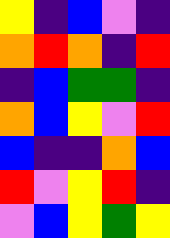[["yellow", "indigo", "blue", "violet", "indigo"], ["orange", "red", "orange", "indigo", "red"], ["indigo", "blue", "green", "green", "indigo"], ["orange", "blue", "yellow", "violet", "red"], ["blue", "indigo", "indigo", "orange", "blue"], ["red", "violet", "yellow", "red", "indigo"], ["violet", "blue", "yellow", "green", "yellow"]]